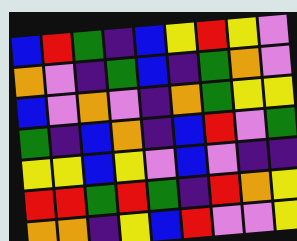[["blue", "red", "green", "indigo", "blue", "yellow", "red", "yellow", "violet"], ["orange", "violet", "indigo", "green", "blue", "indigo", "green", "orange", "violet"], ["blue", "violet", "orange", "violet", "indigo", "orange", "green", "yellow", "yellow"], ["green", "indigo", "blue", "orange", "indigo", "blue", "red", "violet", "green"], ["yellow", "yellow", "blue", "yellow", "violet", "blue", "violet", "indigo", "indigo"], ["red", "red", "green", "red", "green", "indigo", "red", "orange", "yellow"], ["orange", "orange", "indigo", "yellow", "blue", "red", "violet", "violet", "yellow"]]